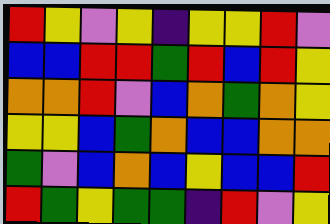[["red", "yellow", "violet", "yellow", "indigo", "yellow", "yellow", "red", "violet"], ["blue", "blue", "red", "red", "green", "red", "blue", "red", "yellow"], ["orange", "orange", "red", "violet", "blue", "orange", "green", "orange", "yellow"], ["yellow", "yellow", "blue", "green", "orange", "blue", "blue", "orange", "orange"], ["green", "violet", "blue", "orange", "blue", "yellow", "blue", "blue", "red"], ["red", "green", "yellow", "green", "green", "indigo", "red", "violet", "yellow"]]